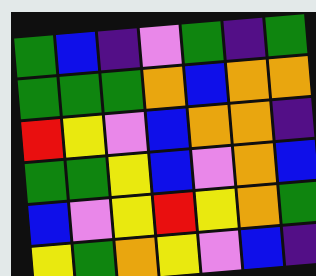[["green", "blue", "indigo", "violet", "green", "indigo", "green"], ["green", "green", "green", "orange", "blue", "orange", "orange"], ["red", "yellow", "violet", "blue", "orange", "orange", "indigo"], ["green", "green", "yellow", "blue", "violet", "orange", "blue"], ["blue", "violet", "yellow", "red", "yellow", "orange", "green"], ["yellow", "green", "orange", "yellow", "violet", "blue", "indigo"]]